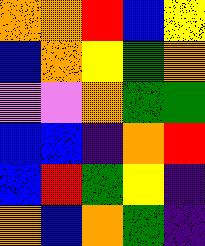[["orange", "orange", "red", "blue", "yellow"], ["blue", "orange", "yellow", "green", "orange"], ["violet", "violet", "orange", "green", "green"], ["blue", "blue", "indigo", "orange", "red"], ["blue", "red", "green", "yellow", "indigo"], ["orange", "blue", "orange", "green", "indigo"]]